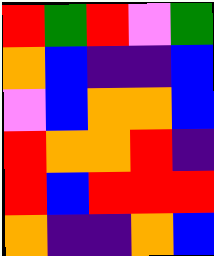[["red", "green", "red", "violet", "green"], ["orange", "blue", "indigo", "indigo", "blue"], ["violet", "blue", "orange", "orange", "blue"], ["red", "orange", "orange", "red", "indigo"], ["red", "blue", "red", "red", "red"], ["orange", "indigo", "indigo", "orange", "blue"]]